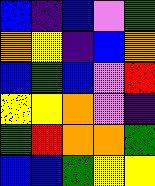[["blue", "indigo", "blue", "violet", "green"], ["orange", "yellow", "indigo", "blue", "orange"], ["blue", "green", "blue", "violet", "red"], ["yellow", "yellow", "orange", "violet", "indigo"], ["green", "red", "orange", "orange", "green"], ["blue", "blue", "green", "yellow", "yellow"]]